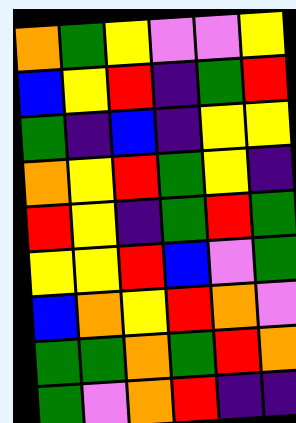[["orange", "green", "yellow", "violet", "violet", "yellow"], ["blue", "yellow", "red", "indigo", "green", "red"], ["green", "indigo", "blue", "indigo", "yellow", "yellow"], ["orange", "yellow", "red", "green", "yellow", "indigo"], ["red", "yellow", "indigo", "green", "red", "green"], ["yellow", "yellow", "red", "blue", "violet", "green"], ["blue", "orange", "yellow", "red", "orange", "violet"], ["green", "green", "orange", "green", "red", "orange"], ["green", "violet", "orange", "red", "indigo", "indigo"]]